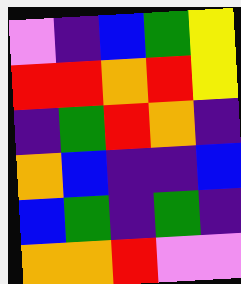[["violet", "indigo", "blue", "green", "yellow"], ["red", "red", "orange", "red", "yellow"], ["indigo", "green", "red", "orange", "indigo"], ["orange", "blue", "indigo", "indigo", "blue"], ["blue", "green", "indigo", "green", "indigo"], ["orange", "orange", "red", "violet", "violet"]]